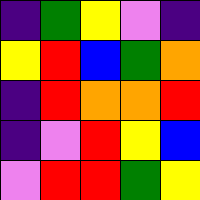[["indigo", "green", "yellow", "violet", "indigo"], ["yellow", "red", "blue", "green", "orange"], ["indigo", "red", "orange", "orange", "red"], ["indigo", "violet", "red", "yellow", "blue"], ["violet", "red", "red", "green", "yellow"]]